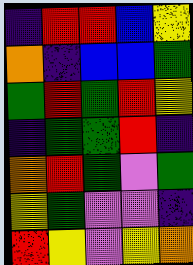[["indigo", "red", "red", "blue", "yellow"], ["orange", "indigo", "blue", "blue", "green"], ["green", "red", "green", "red", "yellow"], ["indigo", "green", "green", "red", "indigo"], ["orange", "red", "green", "violet", "green"], ["yellow", "green", "violet", "violet", "indigo"], ["red", "yellow", "violet", "yellow", "orange"]]